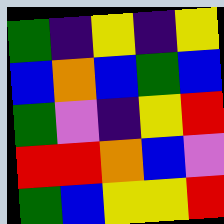[["green", "indigo", "yellow", "indigo", "yellow"], ["blue", "orange", "blue", "green", "blue"], ["green", "violet", "indigo", "yellow", "red"], ["red", "red", "orange", "blue", "violet"], ["green", "blue", "yellow", "yellow", "red"]]